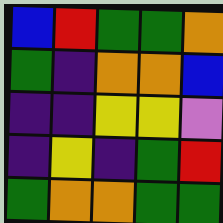[["blue", "red", "green", "green", "orange"], ["green", "indigo", "orange", "orange", "blue"], ["indigo", "indigo", "yellow", "yellow", "violet"], ["indigo", "yellow", "indigo", "green", "red"], ["green", "orange", "orange", "green", "green"]]